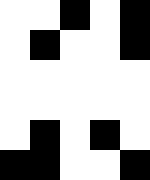[["white", "white", "black", "white", "black"], ["white", "black", "white", "white", "black"], ["white", "white", "white", "white", "white"], ["white", "white", "white", "white", "white"], ["white", "black", "white", "black", "white"], ["black", "black", "white", "white", "black"]]